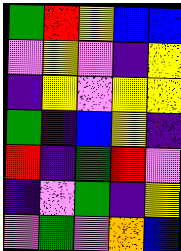[["green", "red", "yellow", "blue", "blue"], ["violet", "yellow", "violet", "indigo", "yellow"], ["indigo", "yellow", "violet", "yellow", "yellow"], ["green", "indigo", "blue", "yellow", "indigo"], ["red", "indigo", "green", "red", "violet"], ["indigo", "violet", "green", "indigo", "yellow"], ["violet", "green", "violet", "orange", "blue"]]